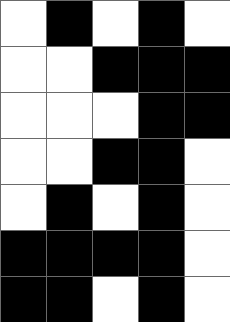[["white", "black", "white", "black", "white"], ["white", "white", "black", "black", "black"], ["white", "white", "white", "black", "black"], ["white", "white", "black", "black", "white"], ["white", "black", "white", "black", "white"], ["black", "black", "black", "black", "white"], ["black", "black", "white", "black", "white"]]